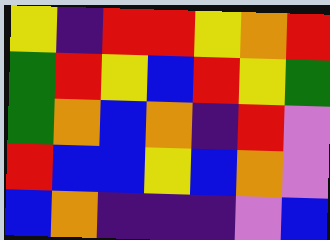[["yellow", "indigo", "red", "red", "yellow", "orange", "red"], ["green", "red", "yellow", "blue", "red", "yellow", "green"], ["green", "orange", "blue", "orange", "indigo", "red", "violet"], ["red", "blue", "blue", "yellow", "blue", "orange", "violet"], ["blue", "orange", "indigo", "indigo", "indigo", "violet", "blue"]]